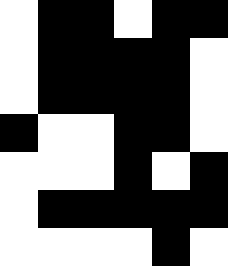[["white", "black", "black", "white", "black", "black"], ["white", "black", "black", "black", "black", "white"], ["white", "black", "black", "black", "black", "white"], ["black", "white", "white", "black", "black", "white"], ["white", "white", "white", "black", "white", "black"], ["white", "black", "black", "black", "black", "black"], ["white", "white", "white", "white", "black", "white"]]